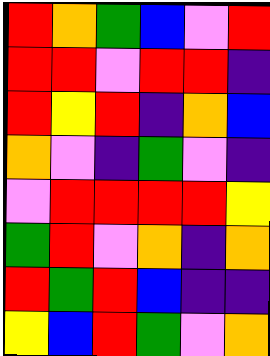[["red", "orange", "green", "blue", "violet", "red"], ["red", "red", "violet", "red", "red", "indigo"], ["red", "yellow", "red", "indigo", "orange", "blue"], ["orange", "violet", "indigo", "green", "violet", "indigo"], ["violet", "red", "red", "red", "red", "yellow"], ["green", "red", "violet", "orange", "indigo", "orange"], ["red", "green", "red", "blue", "indigo", "indigo"], ["yellow", "blue", "red", "green", "violet", "orange"]]